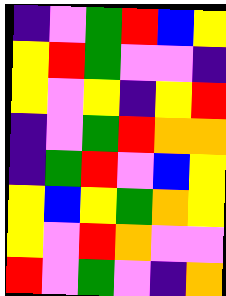[["indigo", "violet", "green", "red", "blue", "yellow"], ["yellow", "red", "green", "violet", "violet", "indigo"], ["yellow", "violet", "yellow", "indigo", "yellow", "red"], ["indigo", "violet", "green", "red", "orange", "orange"], ["indigo", "green", "red", "violet", "blue", "yellow"], ["yellow", "blue", "yellow", "green", "orange", "yellow"], ["yellow", "violet", "red", "orange", "violet", "violet"], ["red", "violet", "green", "violet", "indigo", "orange"]]